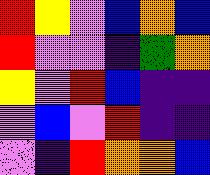[["red", "yellow", "violet", "blue", "orange", "blue"], ["red", "violet", "violet", "indigo", "green", "orange"], ["yellow", "violet", "red", "blue", "indigo", "indigo"], ["violet", "blue", "violet", "red", "indigo", "indigo"], ["violet", "indigo", "red", "orange", "orange", "blue"]]